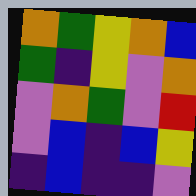[["orange", "green", "yellow", "orange", "blue"], ["green", "indigo", "yellow", "violet", "orange"], ["violet", "orange", "green", "violet", "red"], ["violet", "blue", "indigo", "blue", "yellow"], ["indigo", "blue", "indigo", "indigo", "violet"]]